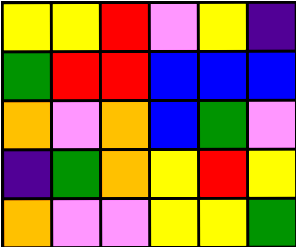[["yellow", "yellow", "red", "violet", "yellow", "indigo"], ["green", "red", "red", "blue", "blue", "blue"], ["orange", "violet", "orange", "blue", "green", "violet"], ["indigo", "green", "orange", "yellow", "red", "yellow"], ["orange", "violet", "violet", "yellow", "yellow", "green"]]